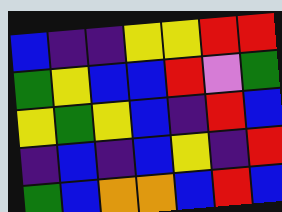[["blue", "indigo", "indigo", "yellow", "yellow", "red", "red"], ["green", "yellow", "blue", "blue", "red", "violet", "green"], ["yellow", "green", "yellow", "blue", "indigo", "red", "blue"], ["indigo", "blue", "indigo", "blue", "yellow", "indigo", "red"], ["green", "blue", "orange", "orange", "blue", "red", "blue"]]